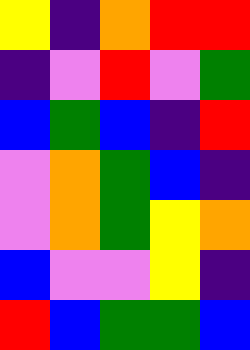[["yellow", "indigo", "orange", "red", "red"], ["indigo", "violet", "red", "violet", "green"], ["blue", "green", "blue", "indigo", "red"], ["violet", "orange", "green", "blue", "indigo"], ["violet", "orange", "green", "yellow", "orange"], ["blue", "violet", "violet", "yellow", "indigo"], ["red", "blue", "green", "green", "blue"]]